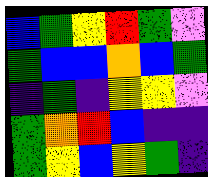[["blue", "green", "yellow", "red", "green", "violet"], ["green", "blue", "blue", "orange", "blue", "green"], ["indigo", "green", "indigo", "yellow", "yellow", "violet"], ["green", "orange", "red", "blue", "indigo", "indigo"], ["green", "yellow", "blue", "yellow", "green", "indigo"]]